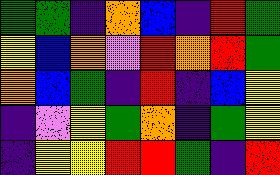[["green", "green", "indigo", "orange", "blue", "indigo", "red", "green"], ["yellow", "blue", "orange", "violet", "red", "orange", "red", "green"], ["orange", "blue", "green", "indigo", "red", "indigo", "blue", "yellow"], ["indigo", "violet", "yellow", "green", "orange", "indigo", "green", "yellow"], ["indigo", "yellow", "yellow", "red", "red", "green", "indigo", "red"]]